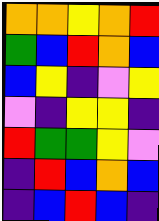[["orange", "orange", "yellow", "orange", "red"], ["green", "blue", "red", "orange", "blue"], ["blue", "yellow", "indigo", "violet", "yellow"], ["violet", "indigo", "yellow", "yellow", "indigo"], ["red", "green", "green", "yellow", "violet"], ["indigo", "red", "blue", "orange", "blue"], ["indigo", "blue", "red", "blue", "indigo"]]